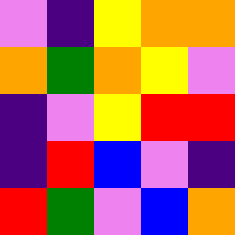[["violet", "indigo", "yellow", "orange", "orange"], ["orange", "green", "orange", "yellow", "violet"], ["indigo", "violet", "yellow", "red", "red"], ["indigo", "red", "blue", "violet", "indigo"], ["red", "green", "violet", "blue", "orange"]]